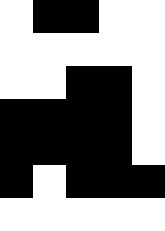[["white", "black", "black", "white", "white"], ["white", "white", "white", "white", "white"], ["white", "white", "black", "black", "white"], ["black", "black", "black", "black", "white"], ["black", "black", "black", "black", "white"], ["black", "white", "black", "black", "black"], ["white", "white", "white", "white", "white"]]